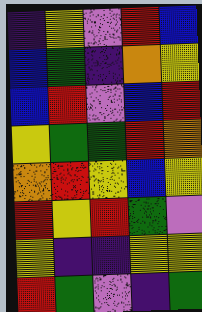[["indigo", "yellow", "violet", "red", "blue"], ["blue", "green", "indigo", "orange", "yellow"], ["blue", "red", "violet", "blue", "red"], ["yellow", "green", "green", "red", "orange"], ["orange", "red", "yellow", "blue", "yellow"], ["red", "yellow", "red", "green", "violet"], ["yellow", "indigo", "indigo", "yellow", "yellow"], ["red", "green", "violet", "indigo", "green"]]